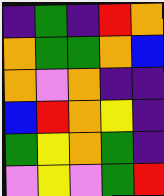[["indigo", "green", "indigo", "red", "orange"], ["orange", "green", "green", "orange", "blue"], ["orange", "violet", "orange", "indigo", "indigo"], ["blue", "red", "orange", "yellow", "indigo"], ["green", "yellow", "orange", "green", "indigo"], ["violet", "yellow", "violet", "green", "red"]]